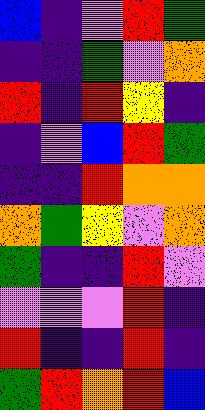[["blue", "indigo", "violet", "red", "green"], ["indigo", "indigo", "green", "violet", "orange"], ["red", "indigo", "red", "yellow", "indigo"], ["indigo", "violet", "blue", "red", "green"], ["indigo", "indigo", "red", "orange", "orange"], ["orange", "green", "yellow", "violet", "orange"], ["green", "indigo", "indigo", "red", "violet"], ["violet", "violet", "violet", "red", "indigo"], ["red", "indigo", "indigo", "red", "indigo"], ["green", "red", "orange", "red", "blue"]]